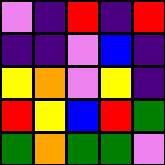[["violet", "indigo", "red", "indigo", "red"], ["indigo", "indigo", "violet", "blue", "indigo"], ["yellow", "orange", "violet", "yellow", "indigo"], ["red", "yellow", "blue", "red", "green"], ["green", "orange", "green", "green", "violet"]]